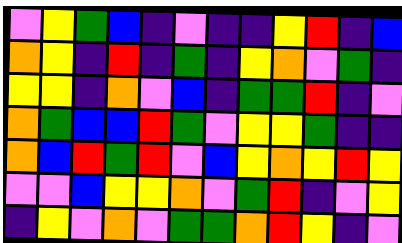[["violet", "yellow", "green", "blue", "indigo", "violet", "indigo", "indigo", "yellow", "red", "indigo", "blue"], ["orange", "yellow", "indigo", "red", "indigo", "green", "indigo", "yellow", "orange", "violet", "green", "indigo"], ["yellow", "yellow", "indigo", "orange", "violet", "blue", "indigo", "green", "green", "red", "indigo", "violet"], ["orange", "green", "blue", "blue", "red", "green", "violet", "yellow", "yellow", "green", "indigo", "indigo"], ["orange", "blue", "red", "green", "red", "violet", "blue", "yellow", "orange", "yellow", "red", "yellow"], ["violet", "violet", "blue", "yellow", "yellow", "orange", "violet", "green", "red", "indigo", "violet", "yellow"], ["indigo", "yellow", "violet", "orange", "violet", "green", "green", "orange", "red", "yellow", "indigo", "violet"]]